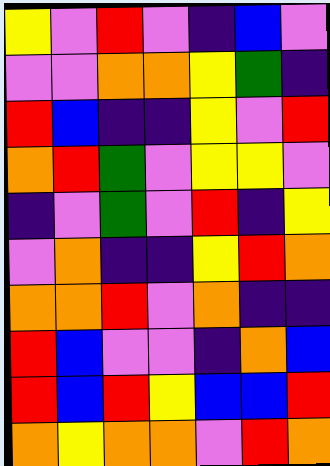[["yellow", "violet", "red", "violet", "indigo", "blue", "violet"], ["violet", "violet", "orange", "orange", "yellow", "green", "indigo"], ["red", "blue", "indigo", "indigo", "yellow", "violet", "red"], ["orange", "red", "green", "violet", "yellow", "yellow", "violet"], ["indigo", "violet", "green", "violet", "red", "indigo", "yellow"], ["violet", "orange", "indigo", "indigo", "yellow", "red", "orange"], ["orange", "orange", "red", "violet", "orange", "indigo", "indigo"], ["red", "blue", "violet", "violet", "indigo", "orange", "blue"], ["red", "blue", "red", "yellow", "blue", "blue", "red"], ["orange", "yellow", "orange", "orange", "violet", "red", "orange"]]